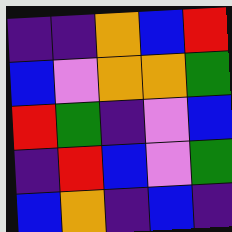[["indigo", "indigo", "orange", "blue", "red"], ["blue", "violet", "orange", "orange", "green"], ["red", "green", "indigo", "violet", "blue"], ["indigo", "red", "blue", "violet", "green"], ["blue", "orange", "indigo", "blue", "indigo"]]